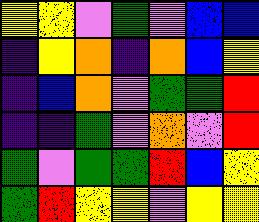[["yellow", "yellow", "violet", "green", "violet", "blue", "blue"], ["indigo", "yellow", "orange", "indigo", "orange", "blue", "yellow"], ["indigo", "blue", "orange", "violet", "green", "green", "red"], ["indigo", "indigo", "green", "violet", "orange", "violet", "red"], ["green", "violet", "green", "green", "red", "blue", "yellow"], ["green", "red", "yellow", "yellow", "violet", "yellow", "yellow"]]